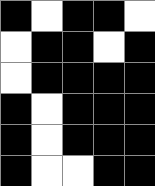[["black", "white", "black", "black", "white"], ["white", "black", "black", "white", "black"], ["white", "black", "black", "black", "black"], ["black", "white", "black", "black", "black"], ["black", "white", "black", "black", "black"], ["black", "white", "white", "black", "black"]]